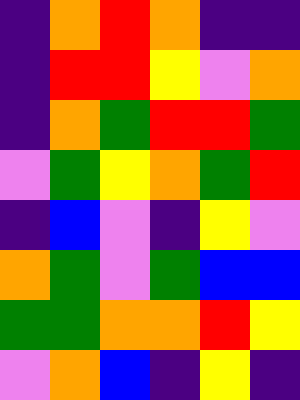[["indigo", "orange", "red", "orange", "indigo", "indigo"], ["indigo", "red", "red", "yellow", "violet", "orange"], ["indigo", "orange", "green", "red", "red", "green"], ["violet", "green", "yellow", "orange", "green", "red"], ["indigo", "blue", "violet", "indigo", "yellow", "violet"], ["orange", "green", "violet", "green", "blue", "blue"], ["green", "green", "orange", "orange", "red", "yellow"], ["violet", "orange", "blue", "indigo", "yellow", "indigo"]]